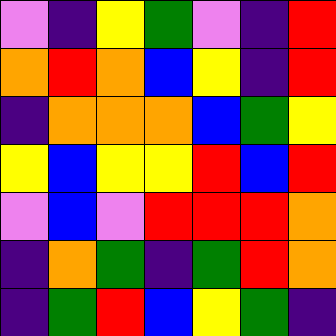[["violet", "indigo", "yellow", "green", "violet", "indigo", "red"], ["orange", "red", "orange", "blue", "yellow", "indigo", "red"], ["indigo", "orange", "orange", "orange", "blue", "green", "yellow"], ["yellow", "blue", "yellow", "yellow", "red", "blue", "red"], ["violet", "blue", "violet", "red", "red", "red", "orange"], ["indigo", "orange", "green", "indigo", "green", "red", "orange"], ["indigo", "green", "red", "blue", "yellow", "green", "indigo"]]